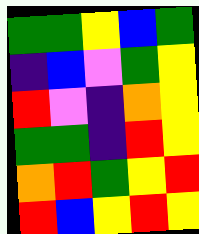[["green", "green", "yellow", "blue", "green"], ["indigo", "blue", "violet", "green", "yellow"], ["red", "violet", "indigo", "orange", "yellow"], ["green", "green", "indigo", "red", "yellow"], ["orange", "red", "green", "yellow", "red"], ["red", "blue", "yellow", "red", "yellow"]]